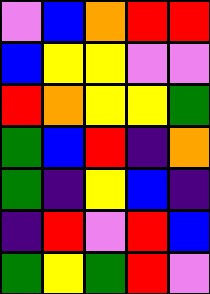[["violet", "blue", "orange", "red", "red"], ["blue", "yellow", "yellow", "violet", "violet"], ["red", "orange", "yellow", "yellow", "green"], ["green", "blue", "red", "indigo", "orange"], ["green", "indigo", "yellow", "blue", "indigo"], ["indigo", "red", "violet", "red", "blue"], ["green", "yellow", "green", "red", "violet"]]